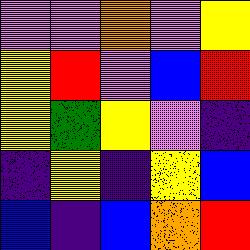[["violet", "violet", "orange", "violet", "yellow"], ["yellow", "red", "violet", "blue", "red"], ["yellow", "green", "yellow", "violet", "indigo"], ["indigo", "yellow", "indigo", "yellow", "blue"], ["blue", "indigo", "blue", "orange", "red"]]